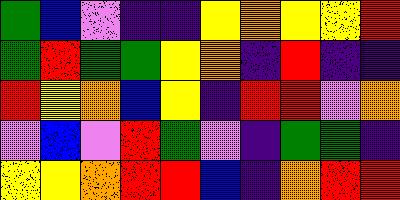[["green", "blue", "violet", "indigo", "indigo", "yellow", "orange", "yellow", "yellow", "red"], ["green", "red", "green", "green", "yellow", "orange", "indigo", "red", "indigo", "indigo"], ["red", "yellow", "orange", "blue", "yellow", "indigo", "red", "red", "violet", "orange"], ["violet", "blue", "violet", "red", "green", "violet", "indigo", "green", "green", "indigo"], ["yellow", "yellow", "orange", "red", "red", "blue", "indigo", "orange", "red", "red"]]